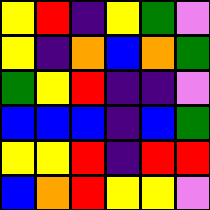[["yellow", "red", "indigo", "yellow", "green", "violet"], ["yellow", "indigo", "orange", "blue", "orange", "green"], ["green", "yellow", "red", "indigo", "indigo", "violet"], ["blue", "blue", "blue", "indigo", "blue", "green"], ["yellow", "yellow", "red", "indigo", "red", "red"], ["blue", "orange", "red", "yellow", "yellow", "violet"]]